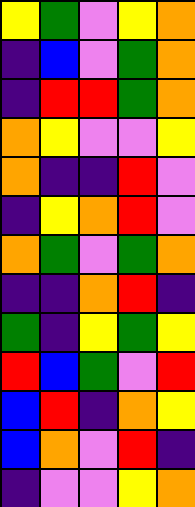[["yellow", "green", "violet", "yellow", "orange"], ["indigo", "blue", "violet", "green", "orange"], ["indigo", "red", "red", "green", "orange"], ["orange", "yellow", "violet", "violet", "yellow"], ["orange", "indigo", "indigo", "red", "violet"], ["indigo", "yellow", "orange", "red", "violet"], ["orange", "green", "violet", "green", "orange"], ["indigo", "indigo", "orange", "red", "indigo"], ["green", "indigo", "yellow", "green", "yellow"], ["red", "blue", "green", "violet", "red"], ["blue", "red", "indigo", "orange", "yellow"], ["blue", "orange", "violet", "red", "indigo"], ["indigo", "violet", "violet", "yellow", "orange"]]